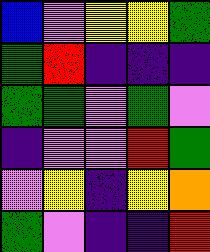[["blue", "violet", "yellow", "yellow", "green"], ["green", "red", "indigo", "indigo", "indigo"], ["green", "green", "violet", "green", "violet"], ["indigo", "violet", "violet", "red", "green"], ["violet", "yellow", "indigo", "yellow", "orange"], ["green", "violet", "indigo", "indigo", "red"]]